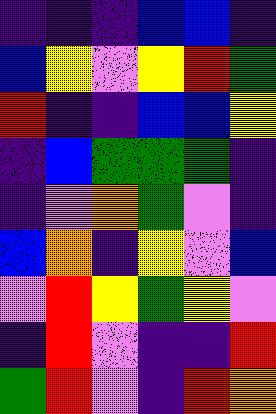[["indigo", "indigo", "indigo", "blue", "blue", "indigo"], ["blue", "yellow", "violet", "yellow", "red", "green"], ["red", "indigo", "indigo", "blue", "blue", "yellow"], ["indigo", "blue", "green", "green", "green", "indigo"], ["indigo", "violet", "orange", "green", "violet", "indigo"], ["blue", "orange", "indigo", "yellow", "violet", "blue"], ["violet", "red", "yellow", "green", "yellow", "violet"], ["indigo", "red", "violet", "indigo", "indigo", "red"], ["green", "red", "violet", "indigo", "red", "orange"]]